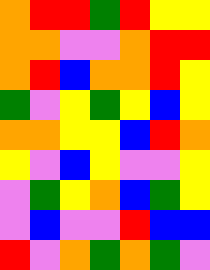[["orange", "red", "red", "green", "red", "yellow", "yellow"], ["orange", "orange", "violet", "violet", "orange", "red", "red"], ["orange", "red", "blue", "orange", "orange", "red", "yellow"], ["green", "violet", "yellow", "green", "yellow", "blue", "yellow"], ["orange", "orange", "yellow", "yellow", "blue", "red", "orange"], ["yellow", "violet", "blue", "yellow", "violet", "violet", "yellow"], ["violet", "green", "yellow", "orange", "blue", "green", "yellow"], ["violet", "blue", "violet", "violet", "red", "blue", "blue"], ["red", "violet", "orange", "green", "orange", "green", "violet"]]